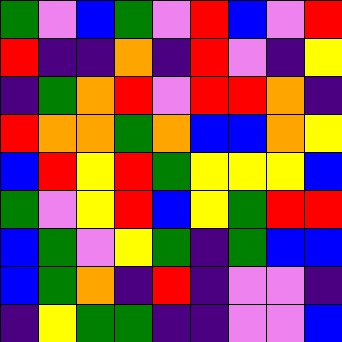[["green", "violet", "blue", "green", "violet", "red", "blue", "violet", "red"], ["red", "indigo", "indigo", "orange", "indigo", "red", "violet", "indigo", "yellow"], ["indigo", "green", "orange", "red", "violet", "red", "red", "orange", "indigo"], ["red", "orange", "orange", "green", "orange", "blue", "blue", "orange", "yellow"], ["blue", "red", "yellow", "red", "green", "yellow", "yellow", "yellow", "blue"], ["green", "violet", "yellow", "red", "blue", "yellow", "green", "red", "red"], ["blue", "green", "violet", "yellow", "green", "indigo", "green", "blue", "blue"], ["blue", "green", "orange", "indigo", "red", "indigo", "violet", "violet", "indigo"], ["indigo", "yellow", "green", "green", "indigo", "indigo", "violet", "violet", "blue"]]